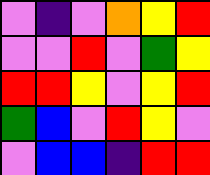[["violet", "indigo", "violet", "orange", "yellow", "red"], ["violet", "violet", "red", "violet", "green", "yellow"], ["red", "red", "yellow", "violet", "yellow", "red"], ["green", "blue", "violet", "red", "yellow", "violet"], ["violet", "blue", "blue", "indigo", "red", "red"]]